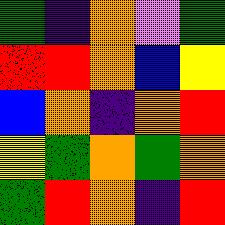[["green", "indigo", "orange", "violet", "green"], ["red", "red", "orange", "blue", "yellow"], ["blue", "orange", "indigo", "orange", "red"], ["yellow", "green", "orange", "green", "orange"], ["green", "red", "orange", "indigo", "red"]]